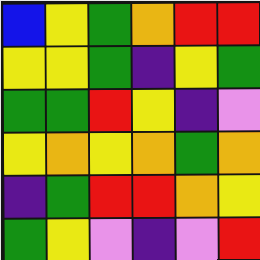[["blue", "yellow", "green", "orange", "red", "red"], ["yellow", "yellow", "green", "indigo", "yellow", "green"], ["green", "green", "red", "yellow", "indigo", "violet"], ["yellow", "orange", "yellow", "orange", "green", "orange"], ["indigo", "green", "red", "red", "orange", "yellow"], ["green", "yellow", "violet", "indigo", "violet", "red"]]